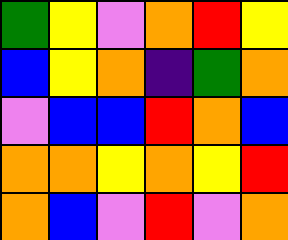[["green", "yellow", "violet", "orange", "red", "yellow"], ["blue", "yellow", "orange", "indigo", "green", "orange"], ["violet", "blue", "blue", "red", "orange", "blue"], ["orange", "orange", "yellow", "orange", "yellow", "red"], ["orange", "blue", "violet", "red", "violet", "orange"]]